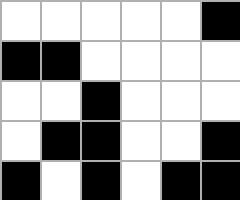[["white", "white", "white", "white", "white", "black"], ["black", "black", "white", "white", "white", "white"], ["white", "white", "black", "white", "white", "white"], ["white", "black", "black", "white", "white", "black"], ["black", "white", "black", "white", "black", "black"]]